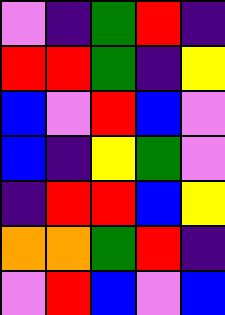[["violet", "indigo", "green", "red", "indigo"], ["red", "red", "green", "indigo", "yellow"], ["blue", "violet", "red", "blue", "violet"], ["blue", "indigo", "yellow", "green", "violet"], ["indigo", "red", "red", "blue", "yellow"], ["orange", "orange", "green", "red", "indigo"], ["violet", "red", "blue", "violet", "blue"]]